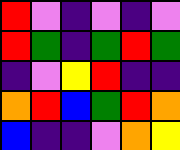[["red", "violet", "indigo", "violet", "indigo", "violet"], ["red", "green", "indigo", "green", "red", "green"], ["indigo", "violet", "yellow", "red", "indigo", "indigo"], ["orange", "red", "blue", "green", "red", "orange"], ["blue", "indigo", "indigo", "violet", "orange", "yellow"]]